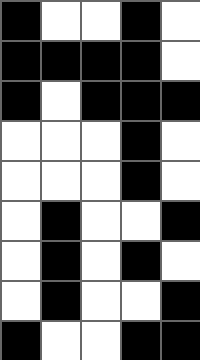[["black", "white", "white", "black", "white"], ["black", "black", "black", "black", "white"], ["black", "white", "black", "black", "black"], ["white", "white", "white", "black", "white"], ["white", "white", "white", "black", "white"], ["white", "black", "white", "white", "black"], ["white", "black", "white", "black", "white"], ["white", "black", "white", "white", "black"], ["black", "white", "white", "black", "black"]]